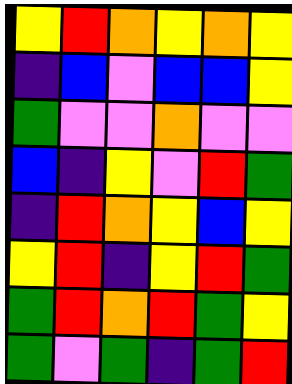[["yellow", "red", "orange", "yellow", "orange", "yellow"], ["indigo", "blue", "violet", "blue", "blue", "yellow"], ["green", "violet", "violet", "orange", "violet", "violet"], ["blue", "indigo", "yellow", "violet", "red", "green"], ["indigo", "red", "orange", "yellow", "blue", "yellow"], ["yellow", "red", "indigo", "yellow", "red", "green"], ["green", "red", "orange", "red", "green", "yellow"], ["green", "violet", "green", "indigo", "green", "red"]]